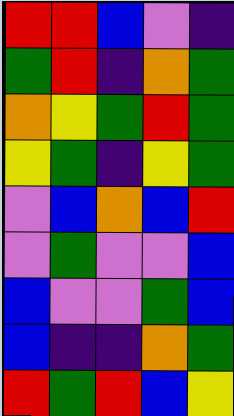[["red", "red", "blue", "violet", "indigo"], ["green", "red", "indigo", "orange", "green"], ["orange", "yellow", "green", "red", "green"], ["yellow", "green", "indigo", "yellow", "green"], ["violet", "blue", "orange", "blue", "red"], ["violet", "green", "violet", "violet", "blue"], ["blue", "violet", "violet", "green", "blue"], ["blue", "indigo", "indigo", "orange", "green"], ["red", "green", "red", "blue", "yellow"]]